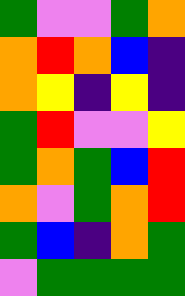[["green", "violet", "violet", "green", "orange"], ["orange", "red", "orange", "blue", "indigo"], ["orange", "yellow", "indigo", "yellow", "indigo"], ["green", "red", "violet", "violet", "yellow"], ["green", "orange", "green", "blue", "red"], ["orange", "violet", "green", "orange", "red"], ["green", "blue", "indigo", "orange", "green"], ["violet", "green", "green", "green", "green"]]